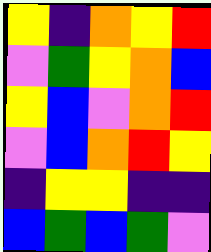[["yellow", "indigo", "orange", "yellow", "red"], ["violet", "green", "yellow", "orange", "blue"], ["yellow", "blue", "violet", "orange", "red"], ["violet", "blue", "orange", "red", "yellow"], ["indigo", "yellow", "yellow", "indigo", "indigo"], ["blue", "green", "blue", "green", "violet"]]